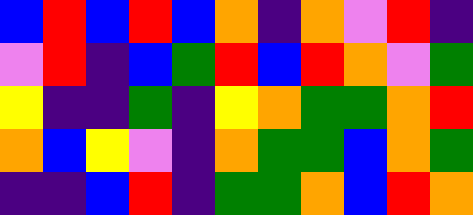[["blue", "red", "blue", "red", "blue", "orange", "indigo", "orange", "violet", "red", "indigo"], ["violet", "red", "indigo", "blue", "green", "red", "blue", "red", "orange", "violet", "green"], ["yellow", "indigo", "indigo", "green", "indigo", "yellow", "orange", "green", "green", "orange", "red"], ["orange", "blue", "yellow", "violet", "indigo", "orange", "green", "green", "blue", "orange", "green"], ["indigo", "indigo", "blue", "red", "indigo", "green", "green", "orange", "blue", "red", "orange"]]